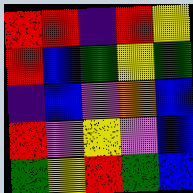[["red", "red", "indigo", "red", "yellow"], ["red", "blue", "green", "yellow", "green"], ["indigo", "blue", "violet", "orange", "blue"], ["red", "violet", "yellow", "violet", "blue"], ["green", "yellow", "red", "green", "blue"]]